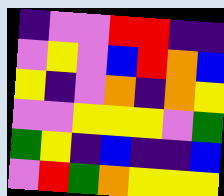[["indigo", "violet", "violet", "red", "red", "indigo", "indigo"], ["violet", "yellow", "violet", "blue", "red", "orange", "blue"], ["yellow", "indigo", "violet", "orange", "indigo", "orange", "yellow"], ["violet", "violet", "yellow", "yellow", "yellow", "violet", "green"], ["green", "yellow", "indigo", "blue", "indigo", "indigo", "blue"], ["violet", "red", "green", "orange", "yellow", "yellow", "yellow"]]